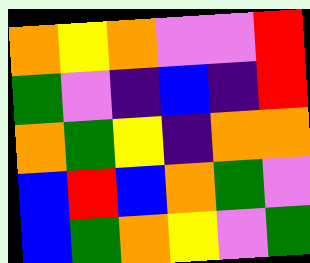[["orange", "yellow", "orange", "violet", "violet", "red"], ["green", "violet", "indigo", "blue", "indigo", "red"], ["orange", "green", "yellow", "indigo", "orange", "orange"], ["blue", "red", "blue", "orange", "green", "violet"], ["blue", "green", "orange", "yellow", "violet", "green"]]